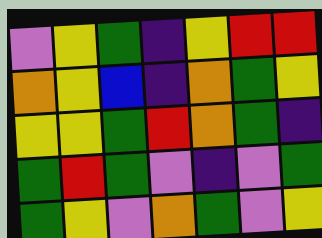[["violet", "yellow", "green", "indigo", "yellow", "red", "red"], ["orange", "yellow", "blue", "indigo", "orange", "green", "yellow"], ["yellow", "yellow", "green", "red", "orange", "green", "indigo"], ["green", "red", "green", "violet", "indigo", "violet", "green"], ["green", "yellow", "violet", "orange", "green", "violet", "yellow"]]